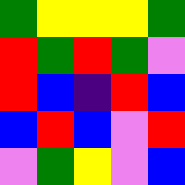[["green", "yellow", "yellow", "yellow", "green"], ["red", "green", "red", "green", "violet"], ["red", "blue", "indigo", "red", "blue"], ["blue", "red", "blue", "violet", "red"], ["violet", "green", "yellow", "violet", "blue"]]